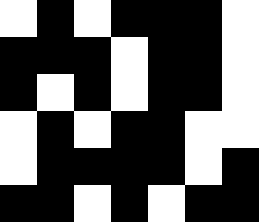[["white", "black", "white", "black", "black", "black", "white"], ["black", "black", "black", "white", "black", "black", "white"], ["black", "white", "black", "white", "black", "black", "white"], ["white", "black", "white", "black", "black", "white", "white"], ["white", "black", "black", "black", "black", "white", "black"], ["black", "black", "white", "black", "white", "black", "black"]]